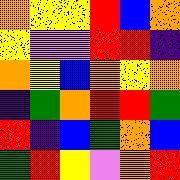[["orange", "yellow", "yellow", "red", "blue", "orange"], ["yellow", "violet", "violet", "red", "red", "indigo"], ["orange", "yellow", "blue", "orange", "yellow", "orange"], ["indigo", "green", "orange", "red", "red", "green"], ["red", "indigo", "blue", "green", "orange", "blue"], ["green", "red", "yellow", "violet", "orange", "red"]]